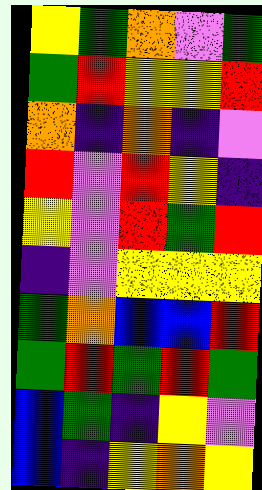[["yellow", "green", "orange", "violet", "green"], ["green", "red", "yellow", "yellow", "red"], ["orange", "indigo", "orange", "indigo", "violet"], ["red", "violet", "red", "yellow", "indigo"], ["yellow", "violet", "red", "green", "red"], ["indigo", "violet", "yellow", "yellow", "yellow"], ["green", "orange", "blue", "blue", "red"], ["green", "red", "green", "red", "green"], ["blue", "green", "indigo", "yellow", "violet"], ["blue", "indigo", "yellow", "orange", "yellow"]]